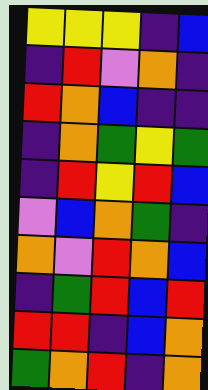[["yellow", "yellow", "yellow", "indigo", "blue"], ["indigo", "red", "violet", "orange", "indigo"], ["red", "orange", "blue", "indigo", "indigo"], ["indigo", "orange", "green", "yellow", "green"], ["indigo", "red", "yellow", "red", "blue"], ["violet", "blue", "orange", "green", "indigo"], ["orange", "violet", "red", "orange", "blue"], ["indigo", "green", "red", "blue", "red"], ["red", "red", "indigo", "blue", "orange"], ["green", "orange", "red", "indigo", "orange"]]